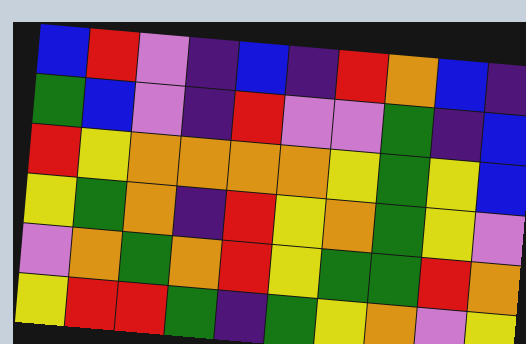[["blue", "red", "violet", "indigo", "blue", "indigo", "red", "orange", "blue", "indigo"], ["green", "blue", "violet", "indigo", "red", "violet", "violet", "green", "indigo", "blue"], ["red", "yellow", "orange", "orange", "orange", "orange", "yellow", "green", "yellow", "blue"], ["yellow", "green", "orange", "indigo", "red", "yellow", "orange", "green", "yellow", "violet"], ["violet", "orange", "green", "orange", "red", "yellow", "green", "green", "red", "orange"], ["yellow", "red", "red", "green", "indigo", "green", "yellow", "orange", "violet", "yellow"]]